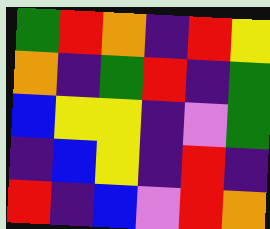[["green", "red", "orange", "indigo", "red", "yellow"], ["orange", "indigo", "green", "red", "indigo", "green"], ["blue", "yellow", "yellow", "indigo", "violet", "green"], ["indigo", "blue", "yellow", "indigo", "red", "indigo"], ["red", "indigo", "blue", "violet", "red", "orange"]]